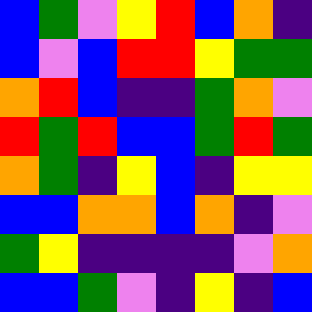[["blue", "green", "violet", "yellow", "red", "blue", "orange", "indigo"], ["blue", "violet", "blue", "red", "red", "yellow", "green", "green"], ["orange", "red", "blue", "indigo", "indigo", "green", "orange", "violet"], ["red", "green", "red", "blue", "blue", "green", "red", "green"], ["orange", "green", "indigo", "yellow", "blue", "indigo", "yellow", "yellow"], ["blue", "blue", "orange", "orange", "blue", "orange", "indigo", "violet"], ["green", "yellow", "indigo", "indigo", "indigo", "indigo", "violet", "orange"], ["blue", "blue", "green", "violet", "indigo", "yellow", "indigo", "blue"]]